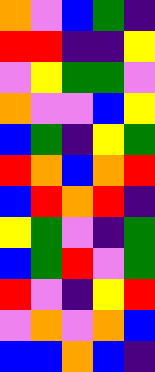[["orange", "violet", "blue", "green", "indigo"], ["red", "red", "indigo", "indigo", "yellow"], ["violet", "yellow", "green", "green", "violet"], ["orange", "violet", "violet", "blue", "yellow"], ["blue", "green", "indigo", "yellow", "green"], ["red", "orange", "blue", "orange", "red"], ["blue", "red", "orange", "red", "indigo"], ["yellow", "green", "violet", "indigo", "green"], ["blue", "green", "red", "violet", "green"], ["red", "violet", "indigo", "yellow", "red"], ["violet", "orange", "violet", "orange", "blue"], ["blue", "blue", "orange", "blue", "indigo"]]